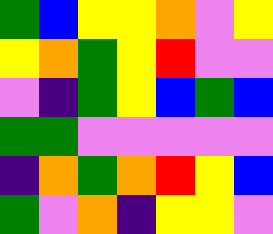[["green", "blue", "yellow", "yellow", "orange", "violet", "yellow"], ["yellow", "orange", "green", "yellow", "red", "violet", "violet"], ["violet", "indigo", "green", "yellow", "blue", "green", "blue"], ["green", "green", "violet", "violet", "violet", "violet", "violet"], ["indigo", "orange", "green", "orange", "red", "yellow", "blue"], ["green", "violet", "orange", "indigo", "yellow", "yellow", "violet"]]